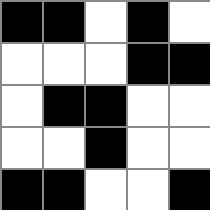[["black", "black", "white", "black", "white"], ["white", "white", "white", "black", "black"], ["white", "black", "black", "white", "white"], ["white", "white", "black", "white", "white"], ["black", "black", "white", "white", "black"]]